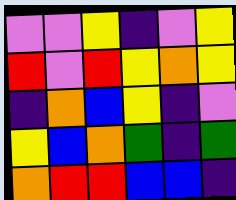[["violet", "violet", "yellow", "indigo", "violet", "yellow"], ["red", "violet", "red", "yellow", "orange", "yellow"], ["indigo", "orange", "blue", "yellow", "indigo", "violet"], ["yellow", "blue", "orange", "green", "indigo", "green"], ["orange", "red", "red", "blue", "blue", "indigo"]]